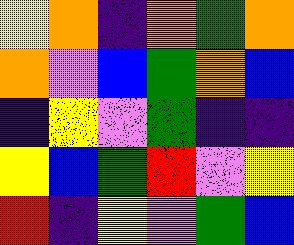[["yellow", "orange", "indigo", "orange", "green", "orange"], ["orange", "violet", "blue", "green", "orange", "blue"], ["indigo", "yellow", "violet", "green", "indigo", "indigo"], ["yellow", "blue", "green", "red", "violet", "yellow"], ["red", "indigo", "yellow", "violet", "green", "blue"]]